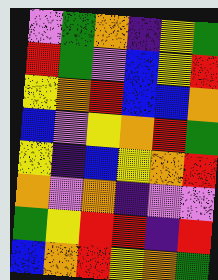[["violet", "green", "orange", "indigo", "yellow", "green"], ["red", "green", "violet", "blue", "yellow", "red"], ["yellow", "orange", "red", "blue", "blue", "orange"], ["blue", "violet", "yellow", "orange", "red", "green"], ["yellow", "indigo", "blue", "yellow", "orange", "red"], ["orange", "violet", "orange", "indigo", "violet", "violet"], ["green", "yellow", "red", "red", "indigo", "red"], ["blue", "orange", "red", "yellow", "orange", "green"]]